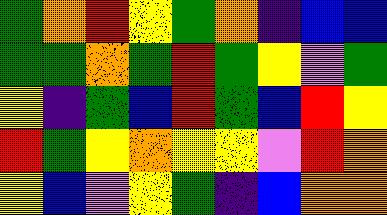[["green", "orange", "red", "yellow", "green", "orange", "indigo", "blue", "blue"], ["green", "green", "orange", "green", "red", "green", "yellow", "violet", "green"], ["yellow", "indigo", "green", "blue", "red", "green", "blue", "red", "yellow"], ["red", "green", "yellow", "orange", "yellow", "yellow", "violet", "red", "orange"], ["yellow", "blue", "violet", "yellow", "green", "indigo", "blue", "orange", "orange"]]